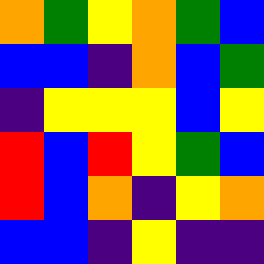[["orange", "green", "yellow", "orange", "green", "blue"], ["blue", "blue", "indigo", "orange", "blue", "green"], ["indigo", "yellow", "yellow", "yellow", "blue", "yellow"], ["red", "blue", "red", "yellow", "green", "blue"], ["red", "blue", "orange", "indigo", "yellow", "orange"], ["blue", "blue", "indigo", "yellow", "indigo", "indigo"]]